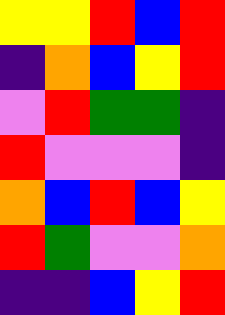[["yellow", "yellow", "red", "blue", "red"], ["indigo", "orange", "blue", "yellow", "red"], ["violet", "red", "green", "green", "indigo"], ["red", "violet", "violet", "violet", "indigo"], ["orange", "blue", "red", "blue", "yellow"], ["red", "green", "violet", "violet", "orange"], ["indigo", "indigo", "blue", "yellow", "red"]]